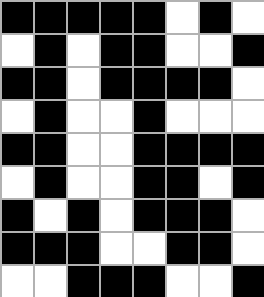[["black", "black", "black", "black", "black", "white", "black", "white"], ["white", "black", "white", "black", "black", "white", "white", "black"], ["black", "black", "white", "black", "black", "black", "black", "white"], ["white", "black", "white", "white", "black", "white", "white", "white"], ["black", "black", "white", "white", "black", "black", "black", "black"], ["white", "black", "white", "white", "black", "black", "white", "black"], ["black", "white", "black", "white", "black", "black", "black", "white"], ["black", "black", "black", "white", "white", "black", "black", "white"], ["white", "white", "black", "black", "black", "white", "white", "black"]]